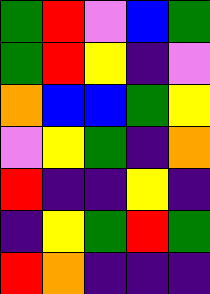[["green", "red", "violet", "blue", "green"], ["green", "red", "yellow", "indigo", "violet"], ["orange", "blue", "blue", "green", "yellow"], ["violet", "yellow", "green", "indigo", "orange"], ["red", "indigo", "indigo", "yellow", "indigo"], ["indigo", "yellow", "green", "red", "green"], ["red", "orange", "indigo", "indigo", "indigo"]]